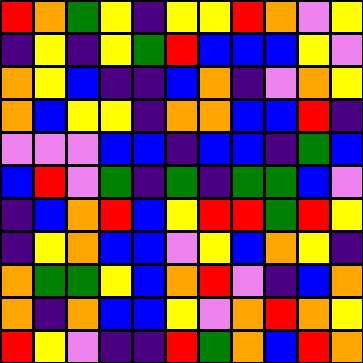[["red", "orange", "green", "yellow", "indigo", "yellow", "yellow", "red", "orange", "violet", "yellow"], ["indigo", "yellow", "indigo", "yellow", "green", "red", "blue", "blue", "blue", "yellow", "violet"], ["orange", "yellow", "blue", "indigo", "indigo", "blue", "orange", "indigo", "violet", "orange", "yellow"], ["orange", "blue", "yellow", "yellow", "indigo", "orange", "orange", "blue", "blue", "red", "indigo"], ["violet", "violet", "violet", "blue", "blue", "indigo", "blue", "blue", "indigo", "green", "blue"], ["blue", "red", "violet", "green", "indigo", "green", "indigo", "green", "green", "blue", "violet"], ["indigo", "blue", "orange", "red", "blue", "yellow", "red", "red", "green", "red", "yellow"], ["indigo", "yellow", "orange", "blue", "blue", "violet", "yellow", "blue", "orange", "yellow", "indigo"], ["orange", "green", "green", "yellow", "blue", "orange", "red", "violet", "indigo", "blue", "orange"], ["orange", "indigo", "orange", "blue", "blue", "yellow", "violet", "orange", "red", "orange", "yellow"], ["red", "yellow", "violet", "indigo", "indigo", "red", "green", "orange", "blue", "red", "orange"]]